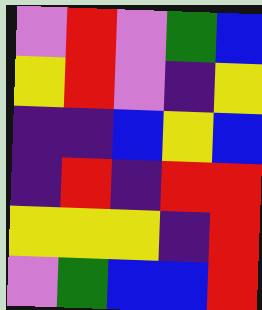[["violet", "red", "violet", "green", "blue"], ["yellow", "red", "violet", "indigo", "yellow"], ["indigo", "indigo", "blue", "yellow", "blue"], ["indigo", "red", "indigo", "red", "red"], ["yellow", "yellow", "yellow", "indigo", "red"], ["violet", "green", "blue", "blue", "red"]]